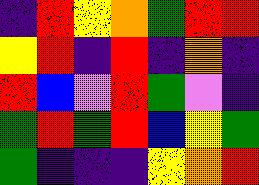[["indigo", "red", "yellow", "orange", "green", "red", "red"], ["yellow", "red", "indigo", "red", "indigo", "orange", "indigo"], ["red", "blue", "violet", "red", "green", "violet", "indigo"], ["green", "red", "green", "red", "blue", "yellow", "green"], ["green", "indigo", "indigo", "indigo", "yellow", "orange", "red"]]